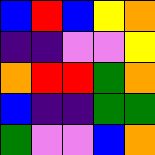[["blue", "red", "blue", "yellow", "orange"], ["indigo", "indigo", "violet", "violet", "yellow"], ["orange", "red", "red", "green", "orange"], ["blue", "indigo", "indigo", "green", "green"], ["green", "violet", "violet", "blue", "orange"]]